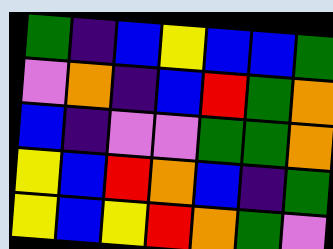[["green", "indigo", "blue", "yellow", "blue", "blue", "green"], ["violet", "orange", "indigo", "blue", "red", "green", "orange"], ["blue", "indigo", "violet", "violet", "green", "green", "orange"], ["yellow", "blue", "red", "orange", "blue", "indigo", "green"], ["yellow", "blue", "yellow", "red", "orange", "green", "violet"]]